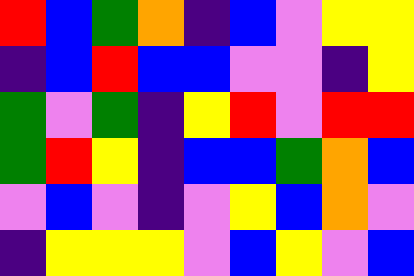[["red", "blue", "green", "orange", "indigo", "blue", "violet", "yellow", "yellow"], ["indigo", "blue", "red", "blue", "blue", "violet", "violet", "indigo", "yellow"], ["green", "violet", "green", "indigo", "yellow", "red", "violet", "red", "red"], ["green", "red", "yellow", "indigo", "blue", "blue", "green", "orange", "blue"], ["violet", "blue", "violet", "indigo", "violet", "yellow", "blue", "orange", "violet"], ["indigo", "yellow", "yellow", "yellow", "violet", "blue", "yellow", "violet", "blue"]]